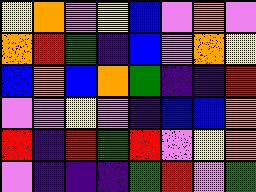[["yellow", "orange", "violet", "yellow", "blue", "violet", "orange", "violet"], ["orange", "red", "green", "indigo", "blue", "violet", "orange", "yellow"], ["blue", "orange", "blue", "orange", "green", "indigo", "indigo", "red"], ["violet", "violet", "yellow", "violet", "indigo", "blue", "blue", "orange"], ["red", "indigo", "red", "green", "red", "violet", "yellow", "orange"], ["violet", "indigo", "indigo", "indigo", "green", "red", "violet", "green"]]